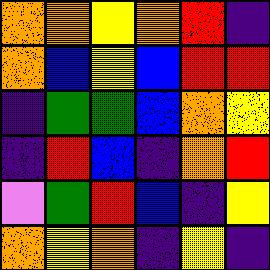[["orange", "orange", "yellow", "orange", "red", "indigo"], ["orange", "blue", "yellow", "blue", "red", "red"], ["indigo", "green", "green", "blue", "orange", "yellow"], ["indigo", "red", "blue", "indigo", "orange", "red"], ["violet", "green", "red", "blue", "indigo", "yellow"], ["orange", "yellow", "orange", "indigo", "yellow", "indigo"]]